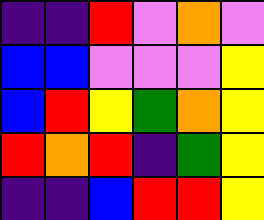[["indigo", "indigo", "red", "violet", "orange", "violet"], ["blue", "blue", "violet", "violet", "violet", "yellow"], ["blue", "red", "yellow", "green", "orange", "yellow"], ["red", "orange", "red", "indigo", "green", "yellow"], ["indigo", "indigo", "blue", "red", "red", "yellow"]]